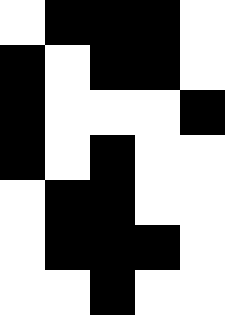[["white", "black", "black", "black", "white"], ["black", "white", "black", "black", "white"], ["black", "white", "white", "white", "black"], ["black", "white", "black", "white", "white"], ["white", "black", "black", "white", "white"], ["white", "black", "black", "black", "white"], ["white", "white", "black", "white", "white"]]